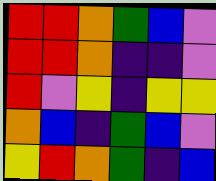[["red", "red", "orange", "green", "blue", "violet"], ["red", "red", "orange", "indigo", "indigo", "violet"], ["red", "violet", "yellow", "indigo", "yellow", "yellow"], ["orange", "blue", "indigo", "green", "blue", "violet"], ["yellow", "red", "orange", "green", "indigo", "blue"]]